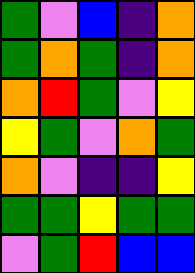[["green", "violet", "blue", "indigo", "orange"], ["green", "orange", "green", "indigo", "orange"], ["orange", "red", "green", "violet", "yellow"], ["yellow", "green", "violet", "orange", "green"], ["orange", "violet", "indigo", "indigo", "yellow"], ["green", "green", "yellow", "green", "green"], ["violet", "green", "red", "blue", "blue"]]